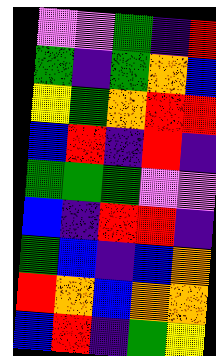[["violet", "violet", "green", "indigo", "red"], ["green", "indigo", "green", "orange", "blue"], ["yellow", "green", "orange", "red", "red"], ["blue", "red", "indigo", "red", "indigo"], ["green", "green", "green", "violet", "violet"], ["blue", "indigo", "red", "red", "indigo"], ["green", "blue", "indigo", "blue", "orange"], ["red", "orange", "blue", "orange", "orange"], ["blue", "red", "indigo", "green", "yellow"]]